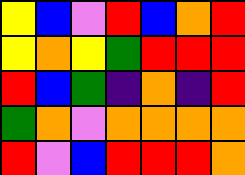[["yellow", "blue", "violet", "red", "blue", "orange", "red"], ["yellow", "orange", "yellow", "green", "red", "red", "red"], ["red", "blue", "green", "indigo", "orange", "indigo", "red"], ["green", "orange", "violet", "orange", "orange", "orange", "orange"], ["red", "violet", "blue", "red", "red", "red", "orange"]]